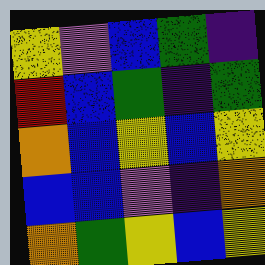[["yellow", "violet", "blue", "green", "indigo"], ["red", "blue", "green", "indigo", "green"], ["orange", "blue", "yellow", "blue", "yellow"], ["blue", "blue", "violet", "indigo", "orange"], ["orange", "green", "yellow", "blue", "yellow"]]